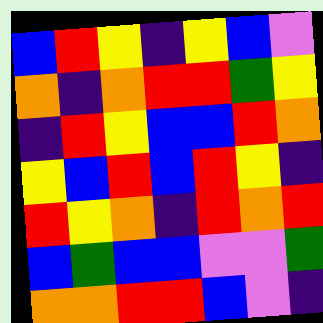[["blue", "red", "yellow", "indigo", "yellow", "blue", "violet"], ["orange", "indigo", "orange", "red", "red", "green", "yellow"], ["indigo", "red", "yellow", "blue", "blue", "red", "orange"], ["yellow", "blue", "red", "blue", "red", "yellow", "indigo"], ["red", "yellow", "orange", "indigo", "red", "orange", "red"], ["blue", "green", "blue", "blue", "violet", "violet", "green"], ["orange", "orange", "red", "red", "blue", "violet", "indigo"]]